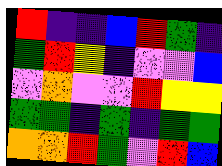[["red", "indigo", "indigo", "blue", "red", "green", "indigo"], ["green", "red", "yellow", "indigo", "violet", "violet", "blue"], ["violet", "orange", "violet", "violet", "red", "yellow", "yellow"], ["green", "green", "indigo", "green", "indigo", "green", "green"], ["orange", "orange", "red", "green", "violet", "red", "blue"]]